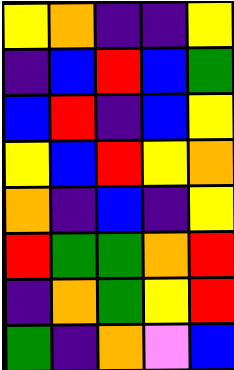[["yellow", "orange", "indigo", "indigo", "yellow"], ["indigo", "blue", "red", "blue", "green"], ["blue", "red", "indigo", "blue", "yellow"], ["yellow", "blue", "red", "yellow", "orange"], ["orange", "indigo", "blue", "indigo", "yellow"], ["red", "green", "green", "orange", "red"], ["indigo", "orange", "green", "yellow", "red"], ["green", "indigo", "orange", "violet", "blue"]]